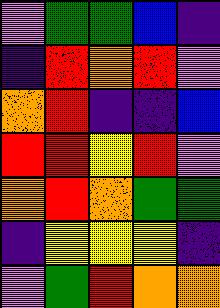[["violet", "green", "green", "blue", "indigo"], ["indigo", "red", "orange", "red", "violet"], ["orange", "red", "indigo", "indigo", "blue"], ["red", "red", "yellow", "red", "violet"], ["orange", "red", "orange", "green", "green"], ["indigo", "yellow", "yellow", "yellow", "indigo"], ["violet", "green", "red", "orange", "orange"]]